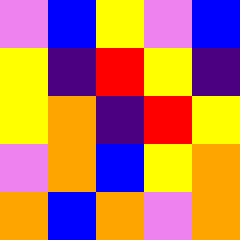[["violet", "blue", "yellow", "violet", "blue"], ["yellow", "indigo", "red", "yellow", "indigo"], ["yellow", "orange", "indigo", "red", "yellow"], ["violet", "orange", "blue", "yellow", "orange"], ["orange", "blue", "orange", "violet", "orange"]]